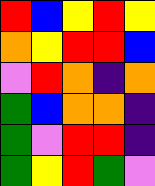[["red", "blue", "yellow", "red", "yellow"], ["orange", "yellow", "red", "red", "blue"], ["violet", "red", "orange", "indigo", "orange"], ["green", "blue", "orange", "orange", "indigo"], ["green", "violet", "red", "red", "indigo"], ["green", "yellow", "red", "green", "violet"]]